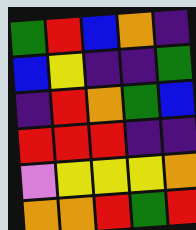[["green", "red", "blue", "orange", "indigo"], ["blue", "yellow", "indigo", "indigo", "green"], ["indigo", "red", "orange", "green", "blue"], ["red", "red", "red", "indigo", "indigo"], ["violet", "yellow", "yellow", "yellow", "orange"], ["orange", "orange", "red", "green", "red"]]